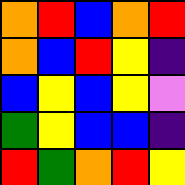[["orange", "red", "blue", "orange", "red"], ["orange", "blue", "red", "yellow", "indigo"], ["blue", "yellow", "blue", "yellow", "violet"], ["green", "yellow", "blue", "blue", "indigo"], ["red", "green", "orange", "red", "yellow"]]